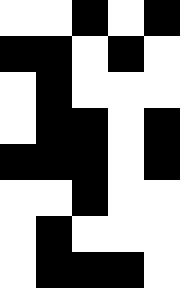[["white", "white", "black", "white", "black"], ["black", "black", "white", "black", "white"], ["white", "black", "white", "white", "white"], ["white", "black", "black", "white", "black"], ["black", "black", "black", "white", "black"], ["white", "white", "black", "white", "white"], ["white", "black", "white", "white", "white"], ["white", "black", "black", "black", "white"]]